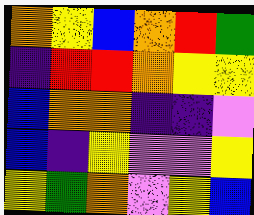[["orange", "yellow", "blue", "orange", "red", "green"], ["indigo", "red", "red", "orange", "yellow", "yellow"], ["blue", "orange", "orange", "indigo", "indigo", "violet"], ["blue", "indigo", "yellow", "violet", "violet", "yellow"], ["yellow", "green", "orange", "violet", "yellow", "blue"]]